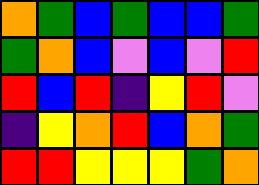[["orange", "green", "blue", "green", "blue", "blue", "green"], ["green", "orange", "blue", "violet", "blue", "violet", "red"], ["red", "blue", "red", "indigo", "yellow", "red", "violet"], ["indigo", "yellow", "orange", "red", "blue", "orange", "green"], ["red", "red", "yellow", "yellow", "yellow", "green", "orange"]]